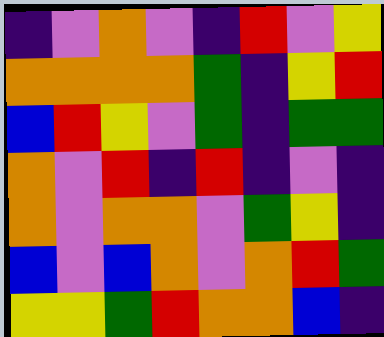[["indigo", "violet", "orange", "violet", "indigo", "red", "violet", "yellow"], ["orange", "orange", "orange", "orange", "green", "indigo", "yellow", "red"], ["blue", "red", "yellow", "violet", "green", "indigo", "green", "green"], ["orange", "violet", "red", "indigo", "red", "indigo", "violet", "indigo"], ["orange", "violet", "orange", "orange", "violet", "green", "yellow", "indigo"], ["blue", "violet", "blue", "orange", "violet", "orange", "red", "green"], ["yellow", "yellow", "green", "red", "orange", "orange", "blue", "indigo"]]